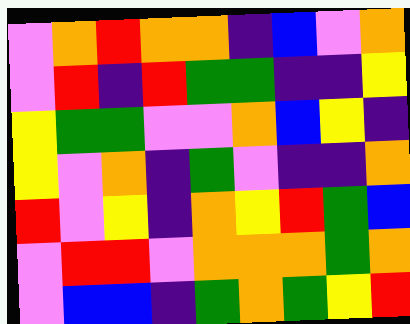[["violet", "orange", "red", "orange", "orange", "indigo", "blue", "violet", "orange"], ["violet", "red", "indigo", "red", "green", "green", "indigo", "indigo", "yellow"], ["yellow", "green", "green", "violet", "violet", "orange", "blue", "yellow", "indigo"], ["yellow", "violet", "orange", "indigo", "green", "violet", "indigo", "indigo", "orange"], ["red", "violet", "yellow", "indigo", "orange", "yellow", "red", "green", "blue"], ["violet", "red", "red", "violet", "orange", "orange", "orange", "green", "orange"], ["violet", "blue", "blue", "indigo", "green", "orange", "green", "yellow", "red"]]